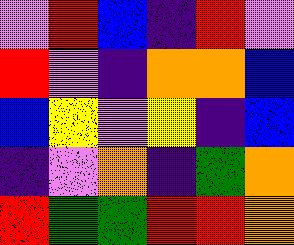[["violet", "red", "blue", "indigo", "red", "violet"], ["red", "violet", "indigo", "orange", "orange", "blue"], ["blue", "yellow", "violet", "yellow", "indigo", "blue"], ["indigo", "violet", "orange", "indigo", "green", "orange"], ["red", "green", "green", "red", "red", "orange"]]